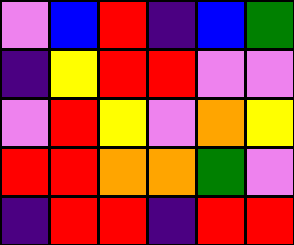[["violet", "blue", "red", "indigo", "blue", "green"], ["indigo", "yellow", "red", "red", "violet", "violet"], ["violet", "red", "yellow", "violet", "orange", "yellow"], ["red", "red", "orange", "orange", "green", "violet"], ["indigo", "red", "red", "indigo", "red", "red"]]